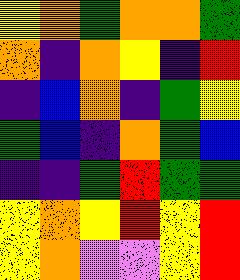[["yellow", "orange", "green", "orange", "orange", "green"], ["orange", "indigo", "orange", "yellow", "indigo", "red"], ["indigo", "blue", "orange", "indigo", "green", "yellow"], ["green", "blue", "indigo", "orange", "green", "blue"], ["indigo", "indigo", "green", "red", "green", "green"], ["yellow", "orange", "yellow", "red", "yellow", "red"], ["yellow", "orange", "violet", "violet", "yellow", "red"]]